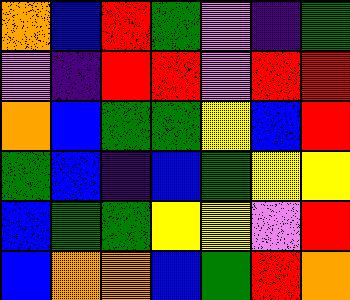[["orange", "blue", "red", "green", "violet", "indigo", "green"], ["violet", "indigo", "red", "red", "violet", "red", "red"], ["orange", "blue", "green", "green", "yellow", "blue", "red"], ["green", "blue", "indigo", "blue", "green", "yellow", "yellow"], ["blue", "green", "green", "yellow", "yellow", "violet", "red"], ["blue", "orange", "orange", "blue", "green", "red", "orange"]]